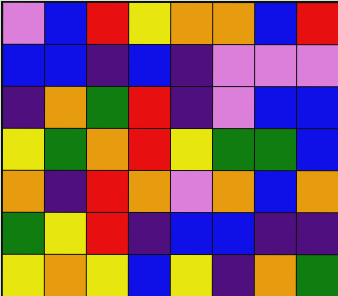[["violet", "blue", "red", "yellow", "orange", "orange", "blue", "red"], ["blue", "blue", "indigo", "blue", "indigo", "violet", "violet", "violet"], ["indigo", "orange", "green", "red", "indigo", "violet", "blue", "blue"], ["yellow", "green", "orange", "red", "yellow", "green", "green", "blue"], ["orange", "indigo", "red", "orange", "violet", "orange", "blue", "orange"], ["green", "yellow", "red", "indigo", "blue", "blue", "indigo", "indigo"], ["yellow", "orange", "yellow", "blue", "yellow", "indigo", "orange", "green"]]